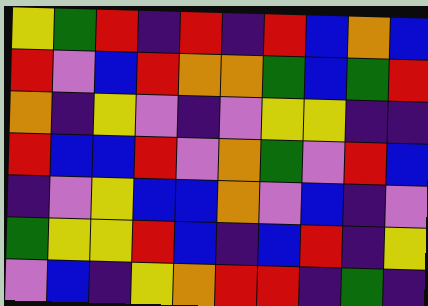[["yellow", "green", "red", "indigo", "red", "indigo", "red", "blue", "orange", "blue"], ["red", "violet", "blue", "red", "orange", "orange", "green", "blue", "green", "red"], ["orange", "indigo", "yellow", "violet", "indigo", "violet", "yellow", "yellow", "indigo", "indigo"], ["red", "blue", "blue", "red", "violet", "orange", "green", "violet", "red", "blue"], ["indigo", "violet", "yellow", "blue", "blue", "orange", "violet", "blue", "indigo", "violet"], ["green", "yellow", "yellow", "red", "blue", "indigo", "blue", "red", "indigo", "yellow"], ["violet", "blue", "indigo", "yellow", "orange", "red", "red", "indigo", "green", "indigo"]]